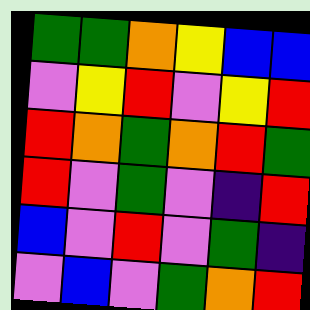[["green", "green", "orange", "yellow", "blue", "blue"], ["violet", "yellow", "red", "violet", "yellow", "red"], ["red", "orange", "green", "orange", "red", "green"], ["red", "violet", "green", "violet", "indigo", "red"], ["blue", "violet", "red", "violet", "green", "indigo"], ["violet", "blue", "violet", "green", "orange", "red"]]